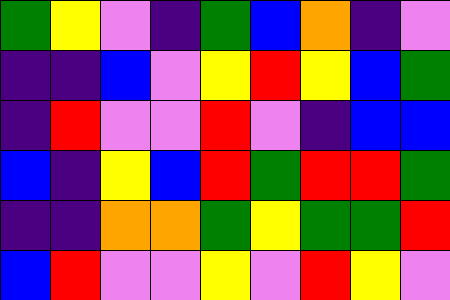[["green", "yellow", "violet", "indigo", "green", "blue", "orange", "indigo", "violet"], ["indigo", "indigo", "blue", "violet", "yellow", "red", "yellow", "blue", "green"], ["indigo", "red", "violet", "violet", "red", "violet", "indigo", "blue", "blue"], ["blue", "indigo", "yellow", "blue", "red", "green", "red", "red", "green"], ["indigo", "indigo", "orange", "orange", "green", "yellow", "green", "green", "red"], ["blue", "red", "violet", "violet", "yellow", "violet", "red", "yellow", "violet"]]